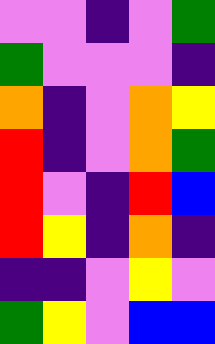[["violet", "violet", "indigo", "violet", "green"], ["green", "violet", "violet", "violet", "indigo"], ["orange", "indigo", "violet", "orange", "yellow"], ["red", "indigo", "violet", "orange", "green"], ["red", "violet", "indigo", "red", "blue"], ["red", "yellow", "indigo", "orange", "indigo"], ["indigo", "indigo", "violet", "yellow", "violet"], ["green", "yellow", "violet", "blue", "blue"]]